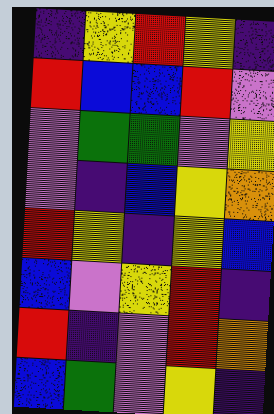[["indigo", "yellow", "red", "yellow", "indigo"], ["red", "blue", "blue", "red", "violet"], ["violet", "green", "green", "violet", "yellow"], ["violet", "indigo", "blue", "yellow", "orange"], ["red", "yellow", "indigo", "yellow", "blue"], ["blue", "violet", "yellow", "red", "indigo"], ["red", "indigo", "violet", "red", "orange"], ["blue", "green", "violet", "yellow", "indigo"]]